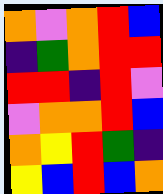[["orange", "violet", "orange", "red", "blue"], ["indigo", "green", "orange", "red", "red"], ["red", "red", "indigo", "red", "violet"], ["violet", "orange", "orange", "red", "blue"], ["orange", "yellow", "red", "green", "indigo"], ["yellow", "blue", "red", "blue", "orange"]]